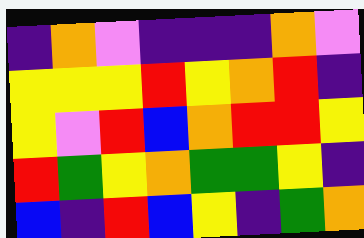[["indigo", "orange", "violet", "indigo", "indigo", "indigo", "orange", "violet"], ["yellow", "yellow", "yellow", "red", "yellow", "orange", "red", "indigo"], ["yellow", "violet", "red", "blue", "orange", "red", "red", "yellow"], ["red", "green", "yellow", "orange", "green", "green", "yellow", "indigo"], ["blue", "indigo", "red", "blue", "yellow", "indigo", "green", "orange"]]